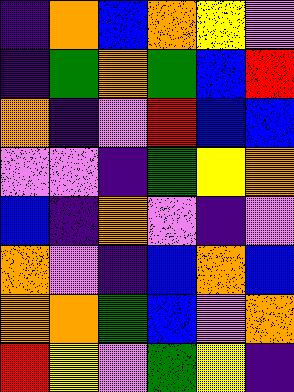[["indigo", "orange", "blue", "orange", "yellow", "violet"], ["indigo", "green", "orange", "green", "blue", "red"], ["orange", "indigo", "violet", "red", "blue", "blue"], ["violet", "violet", "indigo", "green", "yellow", "orange"], ["blue", "indigo", "orange", "violet", "indigo", "violet"], ["orange", "violet", "indigo", "blue", "orange", "blue"], ["orange", "orange", "green", "blue", "violet", "orange"], ["red", "yellow", "violet", "green", "yellow", "indigo"]]